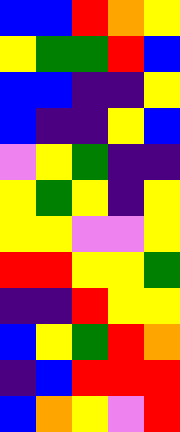[["blue", "blue", "red", "orange", "yellow"], ["yellow", "green", "green", "red", "blue"], ["blue", "blue", "indigo", "indigo", "yellow"], ["blue", "indigo", "indigo", "yellow", "blue"], ["violet", "yellow", "green", "indigo", "indigo"], ["yellow", "green", "yellow", "indigo", "yellow"], ["yellow", "yellow", "violet", "violet", "yellow"], ["red", "red", "yellow", "yellow", "green"], ["indigo", "indigo", "red", "yellow", "yellow"], ["blue", "yellow", "green", "red", "orange"], ["indigo", "blue", "red", "red", "red"], ["blue", "orange", "yellow", "violet", "red"]]